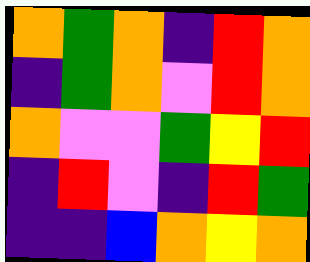[["orange", "green", "orange", "indigo", "red", "orange"], ["indigo", "green", "orange", "violet", "red", "orange"], ["orange", "violet", "violet", "green", "yellow", "red"], ["indigo", "red", "violet", "indigo", "red", "green"], ["indigo", "indigo", "blue", "orange", "yellow", "orange"]]